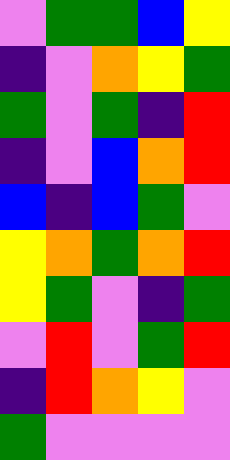[["violet", "green", "green", "blue", "yellow"], ["indigo", "violet", "orange", "yellow", "green"], ["green", "violet", "green", "indigo", "red"], ["indigo", "violet", "blue", "orange", "red"], ["blue", "indigo", "blue", "green", "violet"], ["yellow", "orange", "green", "orange", "red"], ["yellow", "green", "violet", "indigo", "green"], ["violet", "red", "violet", "green", "red"], ["indigo", "red", "orange", "yellow", "violet"], ["green", "violet", "violet", "violet", "violet"]]